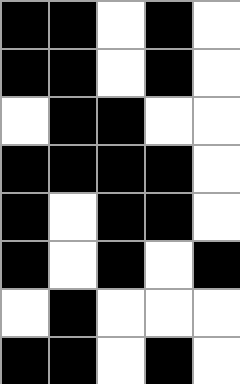[["black", "black", "white", "black", "white"], ["black", "black", "white", "black", "white"], ["white", "black", "black", "white", "white"], ["black", "black", "black", "black", "white"], ["black", "white", "black", "black", "white"], ["black", "white", "black", "white", "black"], ["white", "black", "white", "white", "white"], ["black", "black", "white", "black", "white"]]